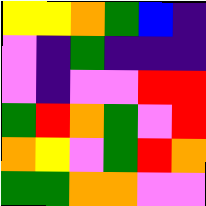[["yellow", "yellow", "orange", "green", "blue", "indigo"], ["violet", "indigo", "green", "indigo", "indigo", "indigo"], ["violet", "indigo", "violet", "violet", "red", "red"], ["green", "red", "orange", "green", "violet", "red"], ["orange", "yellow", "violet", "green", "red", "orange"], ["green", "green", "orange", "orange", "violet", "violet"]]